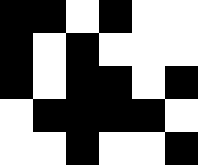[["black", "black", "white", "black", "white", "white"], ["black", "white", "black", "white", "white", "white"], ["black", "white", "black", "black", "white", "black"], ["white", "black", "black", "black", "black", "white"], ["white", "white", "black", "white", "white", "black"]]